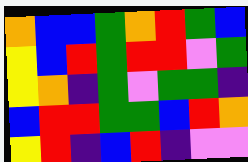[["orange", "blue", "blue", "green", "orange", "red", "green", "blue"], ["yellow", "blue", "red", "green", "red", "red", "violet", "green"], ["yellow", "orange", "indigo", "green", "violet", "green", "green", "indigo"], ["blue", "red", "red", "green", "green", "blue", "red", "orange"], ["yellow", "red", "indigo", "blue", "red", "indigo", "violet", "violet"]]